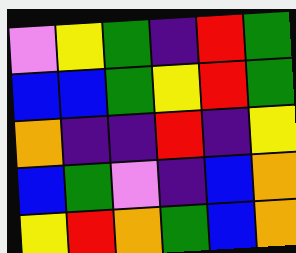[["violet", "yellow", "green", "indigo", "red", "green"], ["blue", "blue", "green", "yellow", "red", "green"], ["orange", "indigo", "indigo", "red", "indigo", "yellow"], ["blue", "green", "violet", "indigo", "blue", "orange"], ["yellow", "red", "orange", "green", "blue", "orange"]]